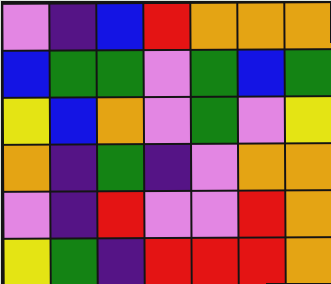[["violet", "indigo", "blue", "red", "orange", "orange", "orange"], ["blue", "green", "green", "violet", "green", "blue", "green"], ["yellow", "blue", "orange", "violet", "green", "violet", "yellow"], ["orange", "indigo", "green", "indigo", "violet", "orange", "orange"], ["violet", "indigo", "red", "violet", "violet", "red", "orange"], ["yellow", "green", "indigo", "red", "red", "red", "orange"]]